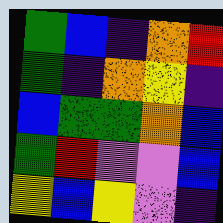[["green", "blue", "indigo", "orange", "red"], ["green", "indigo", "orange", "yellow", "indigo"], ["blue", "green", "green", "orange", "blue"], ["green", "red", "violet", "violet", "blue"], ["yellow", "blue", "yellow", "violet", "indigo"]]